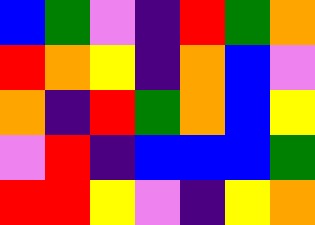[["blue", "green", "violet", "indigo", "red", "green", "orange"], ["red", "orange", "yellow", "indigo", "orange", "blue", "violet"], ["orange", "indigo", "red", "green", "orange", "blue", "yellow"], ["violet", "red", "indigo", "blue", "blue", "blue", "green"], ["red", "red", "yellow", "violet", "indigo", "yellow", "orange"]]